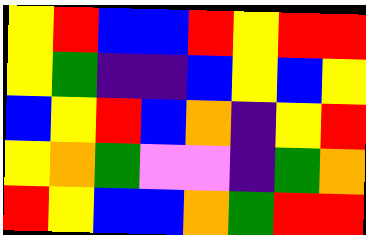[["yellow", "red", "blue", "blue", "red", "yellow", "red", "red"], ["yellow", "green", "indigo", "indigo", "blue", "yellow", "blue", "yellow"], ["blue", "yellow", "red", "blue", "orange", "indigo", "yellow", "red"], ["yellow", "orange", "green", "violet", "violet", "indigo", "green", "orange"], ["red", "yellow", "blue", "blue", "orange", "green", "red", "red"]]